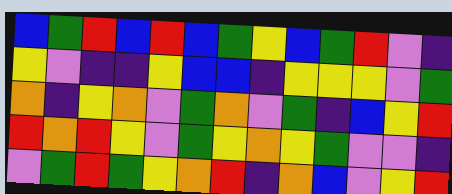[["blue", "green", "red", "blue", "red", "blue", "green", "yellow", "blue", "green", "red", "violet", "indigo"], ["yellow", "violet", "indigo", "indigo", "yellow", "blue", "blue", "indigo", "yellow", "yellow", "yellow", "violet", "green"], ["orange", "indigo", "yellow", "orange", "violet", "green", "orange", "violet", "green", "indigo", "blue", "yellow", "red"], ["red", "orange", "red", "yellow", "violet", "green", "yellow", "orange", "yellow", "green", "violet", "violet", "indigo"], ["violet", "green", "red", "green", "yellow", "orange", "red", "indigo", "orange", "blue", "violet", "yellow", "red"]]